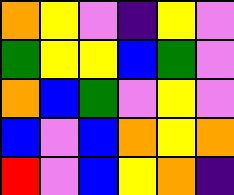[["orange", "yellow", "violet", "indigo", "yellow", "violet"], ["green", "yellow", "yellow", "blue", "green", "violet"], ["orange", "blue", "green", "violet", "yellow", "violet"], ["blue", "violet", "blue", "orange", "yellow", "orange"], ["red", "violet", "blue", "yellow", "orange", "indigo"]]